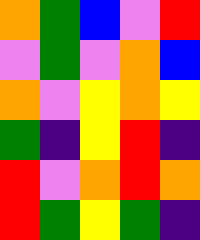[["orange", "green", "blue", "violet", "red"], ["violet", "green", "violet", "orange", "blue"], ["orange", "violet", "yellow", "orange", "yellow"], ["green", "indigo", "yellow", "red", "indigo"], ["red", "violet", "orange", "red", "orange"], ["red", "green", "yellow", "green", "indigo"]]